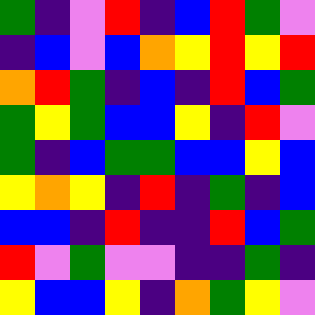[["green", "indigo", "violet", "red", "indigo", "blue", "red", "green", "violet"], ["indigo", "blue", "violet", "blue", "orange", "yellow", "red", "yellow", "red"], ["orange", "red", "green", "indigo", "blue", "indigo", "red", "blue", "green"], ["green", "yellow", "green", "blue", "blue", "yellow", "indigo", "red", "violet"], ["green", "indigo", "blue", "green", "green", "blue", "blue", "yellow", "blue"], ["yellow", "orange", "yellow", "indigo", "red", "indigo", "green", "indigo", "blue"], ["blue", "blue", "indigo", "red", "indigo", "indigo", "red", "blue", "green"], ["red", "violet", "green", "violet", "violet", "indigo", "indigo", "green", "indigo"], ["yellow", "blue", "blue", "yellow", "indigo", "orange", "green", "yellow", "violet"]]